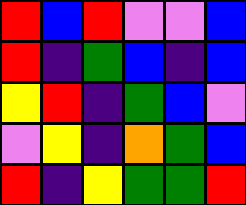[["red", "blue", "red", "violet", "violet", "blue"], ["red", "indigo", "green", "blue", "indigo", "blue"], ["yellow", "red", "indigo", "green", "blue", "violet"], ["violet", "yellow", "indigo", "orange", "green", "blue"], ["red", "indigo", "yellow", "green", "green", "red"]]